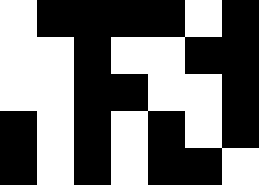[["white", "black", "black", "black", "black", "white", "black"], ["white", "white", "black", "white", "white", "black", "black"], ["white", "white", "black", "black", "white", "white", "black"], ["black", "white", "black", "white", "black", "white", "black"], ["black", "white", "black", "white", "black", "black", "white"]]